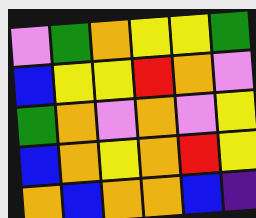[["violet", "green", "orange", "yellow", "yellow", "green"], ["blue", "yellow", "yellow", "red", "orange", "violet"], ["green", "orange", "violet", "orange", "violet", "yellow"], ["blue", "orange", "yellow", "orange", "red", "yellow"], ["orange", "blue", "orange", "orange", "blue", "indigo"]]